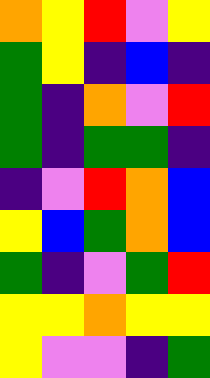[["orange", "yellow", "red", "violet", "yellow"], ["green", "yellow", "indigo", "blue", "indigo"], ["green", "indigo", "orange", "violet", "red"], ["green", "indigo", "green", "green", "indigo"], ["indigo", "violet", "red", "orange", "blue"], ["yellow", "blue", "green", "orange", "blue"], ["green", "indigo", "violet", "green", "red"], ["yellow", "yellow", "orange", "yellow", "yellow"], ["yellow", "violet", "violet", "indigo", "green"]]